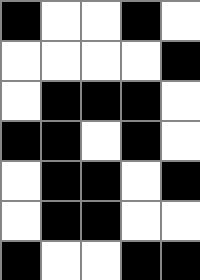[["black", "white", "white", "black", "white"], ["white", "white", "white", "white", "black"], ["white", "black", "black", "black", "white"], ["black", "black", "white", "black", "white"], ["white", "black", "black", "white", "black"], ["white", "black", "black", "white", "white"], ["black", "white", "white", "black", "black"]]